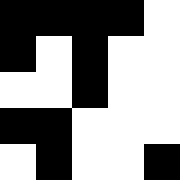[["black", "black", "black", "black", "white"], ["black", "white", "black", "white", "white"], ["white", "white", "black", "white", "white"], ["black", "black", "white", "white", "white"], ["white", "black", "white", "white", "black"]]